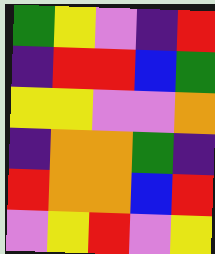[["green", "yellow", "violet", "indigo", "red"], ["indigo", "red", "red", "blue", "green"], ["yellow", "yellow", "violet", "violet", "orange"], ["indigo", "orange", "orange", "green", "indigo"], ["red", "orange", "orange", "blue", "red"], ["violet", "yellow", "red", "violet", "yellow"]]